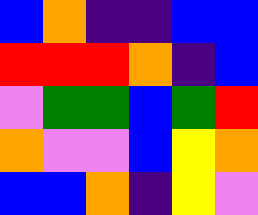[["blue", "orange", "indigo", "indigo", "blue", "blue"], ["red", "red", "red", "orange", "indigo", "blue"], ["violet", "green", "green", "blue", "green", "red"], ["orange", "violet", "violet", "blue", "yellow", "orange"], ["blue", "blue", "orange", "indigo", "yellow", "violet"]]